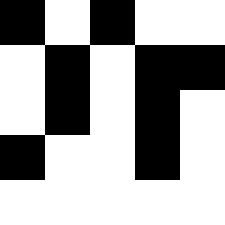[["black", "white", "black", "white", "white"], ["white", "black", "white", "black", "black"], ["white", "black", "white", "black", "white"], ["black", "white", "white", "black", "white"], ["white", "white", "white", "white", "white"]]